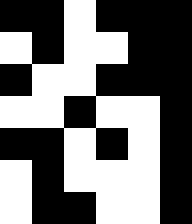[["black", "black", "white", "black", "black", "black"], ["white", "black", "white", "white", "black", "black"], ["black", "white", "white", "black", "black", "black"], ["white", "white", "black", "white", "white", "black"], ["black", "black", "white", "black", "white", "black"], ["white", "black", "white", "white", "white", "black"], ["white", "black", "black", "white", "white", "black"]]